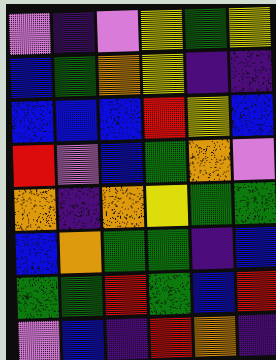[["violet", "indigo", "violet", "yellow", "green", "yellow"], ["blue", "green", "orange", "yellow", "indigo", "indigo"], ["blue", "blue", "blue", "red", "yellow", "blue"], ["red", "violet", "blue", "green", "orange", "violet"], ["orange", "indigo", "orange", "yellow", "green", "green"], ["blue", "orange", "green", "green", "indigo", "blue"], ["green", "green", "red", "green", "blue", "red"], ["violet", "blue", "indigo", "red", "orange", "indigo"]]